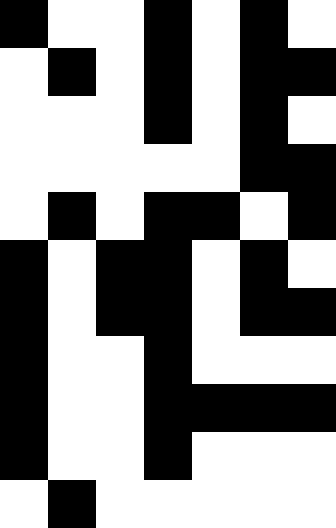[["black", "white", "white", "black", "white", "black", "white"], ["white", "black", "white", "black", "white", "black", "black"], ["white", "white", "white", "black", "white", "black", "white"], ["white", "white", "white", "white", "white", "black", "black"], ["white", "black", "white", "black", "black", "white", "black"], ["black", "white", "black", "black", "white", "black", "white"], ["black", "white", "black", "black", "white", "black", "black"], ["black", "white", "white", "black", "white", "white", "white"], ["black", "white", "white", "black", "black", "black", "black"], ["black", "white", "white", "black", "white", "white", "white"], ["white", "black", "white", "white", "white", "white", "white"]]